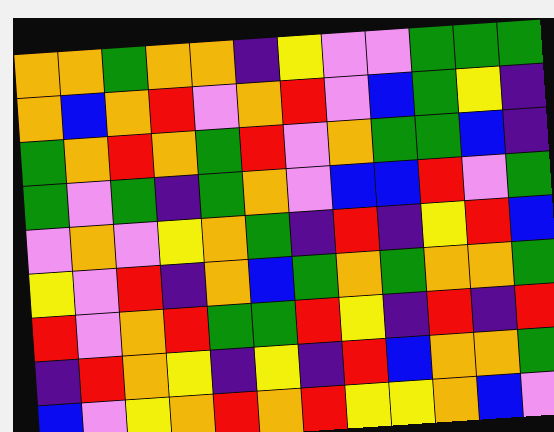[["orange", "orange", "green", "orange", "orange", "indigo", "yellow", "violet", "violet", "green", "green", "green"], ["orange", "blue", "orange", "red", "violet", "orange", "red", "violet", "blue", "green", "yellow", "indigo"], ["green", "orange", "red", "orange", "green", "red", "violet", "orange", "green", "green", "blue", "indigo"], ["green", "violet", "green", "indigo", "green", "orange", "violet", "blue", "blue", "red", "violet", "green"], ["violet", "orange", "violet", "yellow", "orange", "green", "indigo", "red", "indigo", "yellow", "red", "blue"], ["yellow", "violet", "red", "indigo", "orange", "blue", "green", "orange", "green", "orange", "orange", "green"], ["red", "violet", "orange", "red", "green", "green", "red", "yellow", "indigo", "red", "indigo", "red"], ["indigo", "red", "orange", "yellow", "indigo", "yellow", "indigo", "red", "blue", "orange", "orange", "green"], ["blue", "violet", "yellow", "orange", "red", "orange", "red", "yellow", "yellow", "orange", "blue", "violet"]]